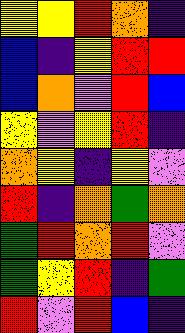[["yellow", "yellow", "red", "orange", "indigo"], ["blue", "indigo", "yellow", "red", "red"], ["blue", "orange", "violet", "red", "blue"], ["yellow", "violet", "yellow", "red", "indigo"], ["orange", "yellow", "indigo", "yellow", "violet"], ["red", "indigo", "orange", "green", "orange"], ["green", "red", "orange", "red", "violet"], ["green", "yellow", "red", "indigo", "green"], ["red", "violet", "red", "blue", "indigo"]]